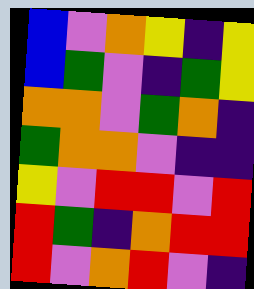[["blue", "violet", "orange", "yellow", "indigo", "yellow"], ["blue", "green", "violet", "indigo", "green", "yellow"], ["orange", "orange", "violet", "green", "orange", "indigo"], ["green", "orange", "orange", "violet", "indigo", "indigo"], ["yellow", "violet", "red", "red", "violet", "red"], ["red", "green", "indigo", "orange", "red", "red"], ["red", "violet", "orange", "red", "violet", "indigo"]]